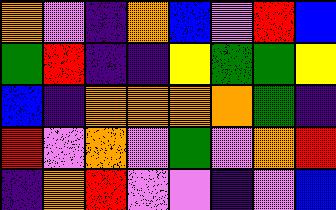[["orange", "violet", "indigo", "orange", "blue", "violet", "red", "blue"], ["green", "red", "indigo", "indigo", "yellow", "green", "green", "yellow"], ["blue", "indigo", "orange", "orange", "orange", "orange", "green", "indigo"], ["red", "violet", "orange", "violet", "green", "violet", "orange", "red"], ["indigo", "orange", "red", "violet", "violet", "indigo", "violet", "blue"]]